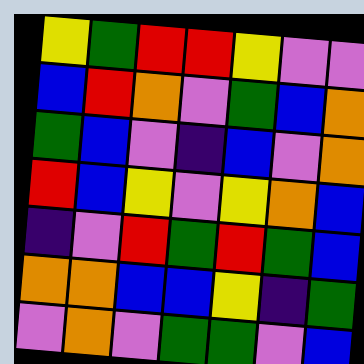[["yellow", "green", "red", "red", "yellow", "violet", "violet"], ["blue", "red", "orange", "violet", "green", "blue", "orange"], ["green", "blue", "violet", "indigo", "blue", "violet", "orange"], ["red", "blue", "yellow", "violet", "yellow", "orange", "blue"], ["indigo", "violet", "red", "green", "red", "green", "blue"], ["orange", "orange", "blue", "blue", "yellow", "indigo", "green"], ["violet", "orange", "violet", "green", "green", "violet", "blue"]]